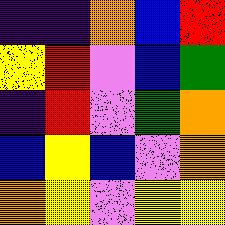[["indigo", "indigo", "orange", "blue", "red"], ["yellow", "red", "violet", "blue", "green"], ["indigo", "red", "violet", "green", "orange"], ["blue", "yellow", "blue", "violet", "orange"], ["orange", "yellow", "violet", "yellow", "yellow"]]